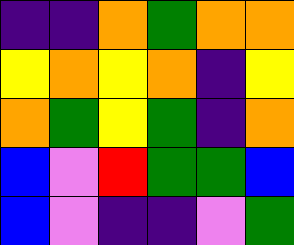[["indigo", "indigo", "orange", "green", "orange", "orange"], ["yellow", "orange", "yellow", "orange", "indigo", "yellow"], ["orange", "green", "yellow", "green", "indigo", "orange"], ["blue", "violet", "red", "green", "green", "blue"], ["blue", "violet", "indigo", "indigo", "violet", "green"]]